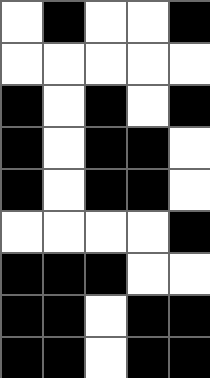[["white", "black", "white", "white", "black"], ["white", "white", "white", "white", "white"], ["black", "white", "black", "white", "black"], ["black", "white", "black", "black", "white"], ["black", "white", "black", "black", "white"], ["white", "white", "white", "white", "black"], ["black", "black", "black", "white", "white"], ["black", "black", "white", "black", "black"], ["black", "black", "white", "black", "black"]]